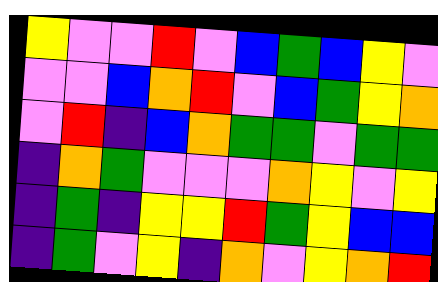[["yellow", "violet", "violet", "red", "violet", "blue", "green", "blue", "yellow", "violet"], ["violet", "violet", "blue", "orange", "red", "violet", "blue", "green", "yellow", "orange"], ["violet", "red", "indigo", "blue", "orange", "green", "green", "violet", "green", "green"], ["indigo", "orange", "green", "violet", "violet", "violet", "orange", "yellow", "violet", "yellow"], ["indigo", "green", "indigo", "yellow", "yellow", "red", "green", "yellow", "blue", "blue"], ["indigo", "green", "violet", "yellow", "indigo", "orange", "violet", "yellow", "orange", "red"]]